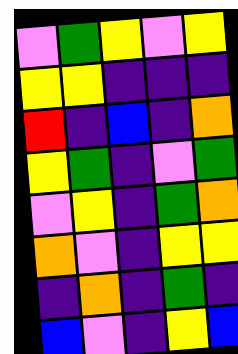[["violet", "green", "yellow", "violet", "yellow"], ["yellow", "yellow", "indigo", "indigo", "indigo"], ["red", "indigo", "blue", "indigo", "orange"], ["yellow", "green", "indigo", "violet", "green"], ["violet", "yellow", "indigo", "green", "orange"], ["orange", "violet", "indigo", "yellow", "yellow"], ["indigo", "orange", "indigo", "green", "indigo"], ["blue", "violet", "indigo", "yellow", "blue"]]